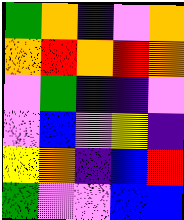[["green", "orange", "indigo", "violet", "orange"], ["orange", "red", "orange", "red", "orange"], ["violet", "green", "indigo", "indigo", "violet"], ["violet", "blue", "violet", "yellow", "indigo"], ["yellow", "orange", "indigo", "blue", "red"], ["green", "violet", "violet", "blue", "blue"]]